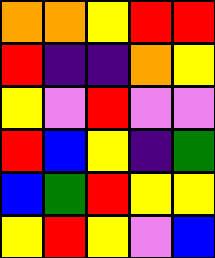[["orange", "orange", "yellow", "red", "red"], ["red", "indigo", "indigo", "orange", "yellow"], ["yellow", "violet", "red", "violet", "violet"], ["red", "blue", "yellow", "indigo", "green"], ["blue", "green", "red", "yellow", "yellow"], ["yellow", "red", "yellow", "violet", "blue"]]